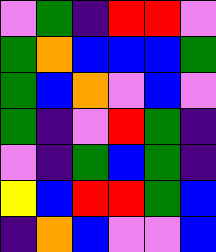[["violet", "green", "indigo", "red", "red", "violet"], ["green", "orange", "blue", "blue", "blue", "green"], ["green", "blue", "orange", "violet", "blue", "violet"], ["green", "indigo", "violet", "red", "green", "indigo"], ["violet", "indigo", "green", "blue", "green", "indigo"], ["yellow", "blue", "red", "red", "green", "blue"], ["indigo", "orange", "blue", "violet", "violet", "blue"]]